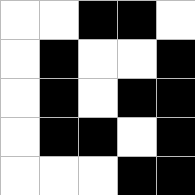[["white", "white", "black", "black", "white"], ["white", "black", "white", "white", "black"], ["white", "black", "white", "black", "black"], ["white", "black", "black", "white", "black"], ["white", "white", "white", "black", "black"]]